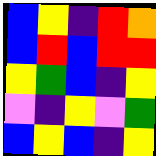[["blue", "yellow", "indigo", "red", "orange"], ["blue", "red", "blue", "red", "red"], ["yellow", "green", "blue", "indigo", "yellow"], ["violet", "indigo", "yellow", "violet", "green"], ["blue", "yellow", "blue", "indigo", "yellow"]]